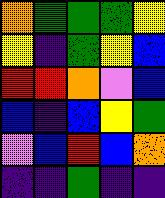[["orange", "green", "green", "green", "yellow"], ["yellow", "indigo", "green", "yellow", "blue"], ["red", "red", "orange", "violet", "blue"], ["blue", "indigo", "blue", "yellow", "green"], ["violet", "blue", "red", "blue", "orange"], ["indigo", "indigo", "green", "indigo", "indigo"]]